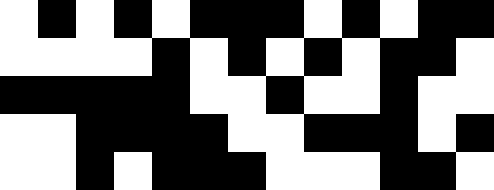[["white", "black", "white", "black", "white", "black", "black", "black", "white", "black", "white", "black", "black"], ["white", "white", "white", "white", "black", "white", "black", "white", "black", "white", "black", "black", "white"], ["black", "black", "black", "black", "black", "white", "white", "black", "white", "white", "black", "white", "white"], ["white", "white", "black", "black", "black", "black", "white", "white", "black", "black", "black", "white", "black"], ["white", "white", "black", "white", "black", "black", "black", "white", "white", "white", "black", "black", "white"]]